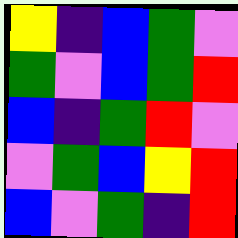[["yellow", "indigo", "blue", "green", "violet"], ["green", "violet", "blue", "green", "red"], ["blue", "indigo", "green", "red", "violet"], ["violet", "green", "blue", "yellow", "red"], ["blue", "violet", "green", "indigo", "red"]]